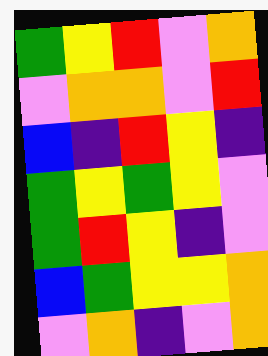[["green", "yellow", "red", "violet", "orange"], ["violet", "orange", "orange", "violet", "red"], ["blue", "indigo", "red", "yellow", "indigo"], ["green", "yellow", "green", "yellow", "violet"], ["green", "red", "yellow", "indigo", "violet"], ["blue", "green", "yellow", "yellow", "orange"], ["violet", "orange", "indigo", "violet", "orange"]]